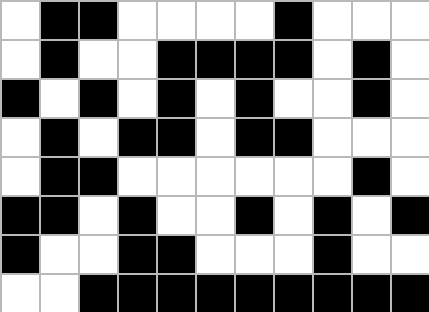[["white", "black", "black", "white", "white", "white", "white", "black", "white", "white", "white"], ["white", "black", "white", "white", "black", "black", "black", "black", "white", "black", "white"], ["black", "white", "black", "white", "black", "white", "black", "white", "white", "black", "white"], ["white", "black", "white", "black", "black", "white", "black", "black", "white", "white", "white"], ["white", "black", "black", "white", "white", "white", "white", "white", "white", "black", "white"], ["black", "black", "white", "black", "white", "white", "black", "white", "black", "white", "black"], ["black", "white", "white", "black", "black", "white", "white", "white", "black", "white", "white"], ["white", "white", "black", "black", "black", "black", "black", "black", "black", "black", "black"]]